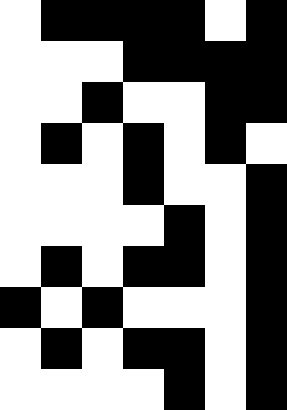[["white", "black", "black", "black", "black", "white", "black"], ["white", "white", "white", "black", "black", "black", "black"], ["white", "white", "black", "white", "white", "black", "black"], ["white", "black", "white", "black", "white", "black", "white"], ["white", "white", "white", "black", "white", "white", "black"], ["white", "white", "white", "white", "black", "white", "black"], ["white", "black", "white", "black", "black", "white", "black"], ["black", "white", "black", "white", "white", "white", "black"], ["white", "black", "white", "black", "black", "white", "black"], ["white", "white", "white", "white", "black", "white", "black"]]